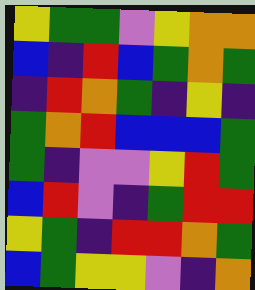[["yellow", "green", "green", "violet", "yellow", "orange", "orange"], ["blue", "indigo", "red", "blue", "green", "orange", "green"], ["indigo", "red", "orange", "green", "indigo", "yellow", "indigo"], ["green", "orange", "red", "blue", "blue", "blue", "green"], ["green", "indigo", "violet", "violet", "yellow", "red", "green"], ["blue", "red", "violet", "indigo", "green", "red", "red"], ["yellow", "green", "indigo", "red", "red", "orange", "green"], ["blue", "green", "yellow", "yellow", "violet", "indigo", "orange"]]